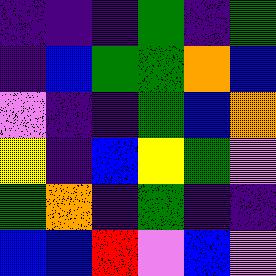[["indigo", "indigo", "indigo", "green", "indigo", "green"], ["indigo", "blue", "green", "green", "orange", "blue"], ["violet", "indigo", "indigo", "green", "blue", "orange"], ["yellow", "indigo", "blue", "yellow", "green", "violet"], ["green", "orange", "indigo", "green", "indigo", "indigo"], ["blue", "blue", "red", "violet", "blue", "violet"]]